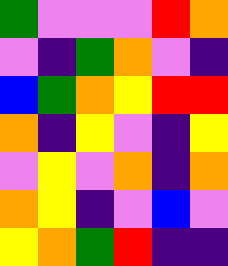[["green", "violet", "violet", "violet", "red", "orange"], ["violet", "indigo", "green", "orange", "violet", "indigo"], ["blue", "green", "orange", "yellow", "red", "red"], ["orange", "indigo", "yellow", "violet", "indigo", "yellow"], ["violet", "yellow", "violet", "orange", "indigo", "orange"], ["orange", "yellow", "indigo", "violet", "blue", "violet"], ["yellow", "orange", "green", "red", "indigo", "indigo"]]